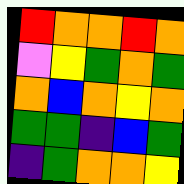[["red", "orange", "orange", "red", "orange"], ["violet", "yellow", "green", "orange", "green"], ["orange", "blue", "orange", "yellow", "orange"], ["green", "green", "indigo", "blue", "green"], ["indigo", "green", "orange", "orange", "yellow"]]